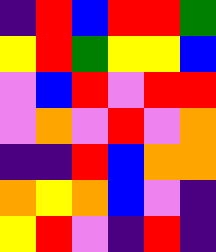[["indigo", "red", "blue", "red", "red", "green"], ["yellow", "red", "green", "yellow", "yellow", "blue"], ["violet", "blue", "red", "violet", "red", "red"], ["violet", "orange", "violet", "red", "violet", "orange"], ["indigo", "indigo", "red", "blue", "orange", "orange"], ["orange", "yellow", "orange", "blue", "violet", "indigo"], ["yellow", "red", "violet", "indigo", "red", "indigo"]]